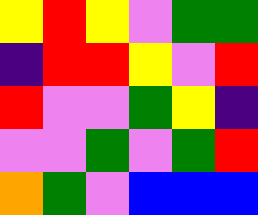[["yellow", "red", "yellow", "violet", "green", "green"], ["indigo", "red", "red", "yellow", "violet", "red"], ["red", "violet", "violet", "green", "yellow", "indigo"], ["violet", "violet", "green", "violet", "green", "red"], ["orange", "green", "violet", "blue", "blue", "blue"]]